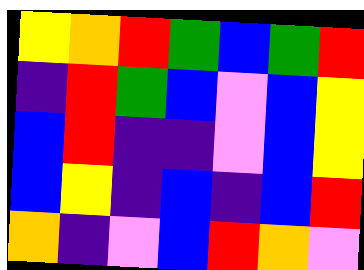[["yellow", "orange", "red", "green", "blue", "green", "red"], ["indigo", "red", "green", "blue", "violet", "blue", "yellow"], ["blue", "red", "indigo", "indigo", "violet", "blue", "yellow"], ["blue", "yellow", "indigo", "blue", "indigo", "blue", "red"], ["orange", "indigo", "violet", "blue", "red", "orange", "violet"]]